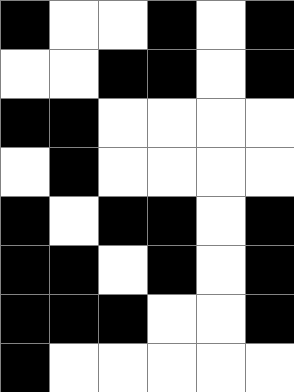[["black", "white", "white", "black", "white", "black"], ["white", "white", "black", "black", "white", "black"], ["black", "black", "white", "white", "white", "white"], ["white", "black", "white", "white", "white", "white"], ["black", "white", "black", "black", "white", "black"], ["black", "black", "white", "black", "white", "black"], ["black", "black", "black", "white", "white", "black"], ["black", "white", "white", "white", "white", "white"]]